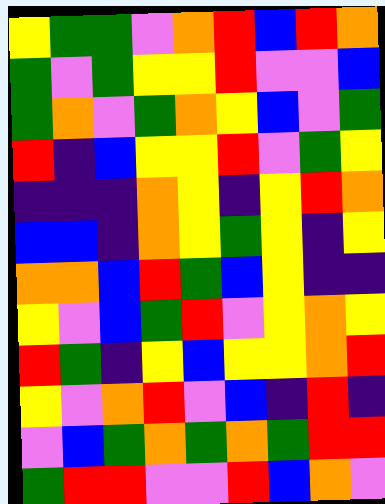[["yellow", "green", "green", "violet", "orange", "red", "blue", "red", "orange"], ["green", "violet", "green", "yellow", "yellow", "red", "violet", "violet", "blue"], ["green", "orange", "violet", "green", "orange", "yellow", "blue", "violet", "green"], ["red", "indigo", "blue", "yellow", "yellow", "red", "violet", "green", "yellow"], ["indigo", "indigo", "indigo", "orange", "yellow", "indigo", "yellow", "red", "orange"], ["blue", "blue", "indigo", "orange", "yellow", "green", "yellow", "indigo", "yellow"], ["orange", "orange", "blue", "red", "green", "blue", "yellow", "indigo", "indigo"], ["yellow", "violet", "blue", "green", "red", "violet", "yellow", "orange", "yellow"], ["red", "green", "indigo", "yellow", "blue", "yellow", "yellow", "orange", "red"], ["yellow", "violet", "orange", "red", "violet", "blue", "indigo", "red", "indigo"], ["violet", "blue", "green", "orange", "green", "orange", "green", "red", "red"], ["green", "red", "red", "violet", "violet", "red", "blue", "orange", "violet"]]